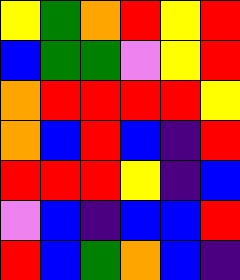[["yellow", "green", "orange", "red", "yellow", "red"], ["blue", "green", "green", "violet", "yellow", "red"], ["orange", "red", "red", "red", "red", "yellow"], ["orange", "blue", "red", "blue", "indigo", "red"], ["red", "red", "red", "yellow", "indigo", "blue"], ["violet", "blue", "indigo", "blue", "blue", "red"], ["red", "blue", "green", "orange", "blue", "indigo"]]